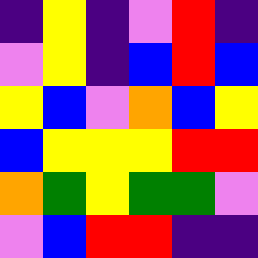[["indigo", "yellow", "indigo", "violet", "red", "indigo"], ["violet", "yellow", "indigo", "blue", "red", "blue"], ["yellow", "blue", "violet", "orange", "blue", "yellow"], ["blue", "yellow", "yellow", "yellow", "red", "red"], ["orange", "green", "yellow", "green", "green", "violet"], ["violet", "blue", "red", "red", "indigo", "indigo"]]